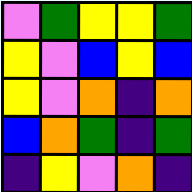[["violet", "green", "yellow", "yellow", "green"], ["yellow", "violet", "blue", "yellow", "blue"], ["yellow", "violet", "orange", "indigo", "orange"], ["blue", "orange", "green", "indigo", "green"], ["indigo", "yellow", "violet", "orange", "indigo"]]